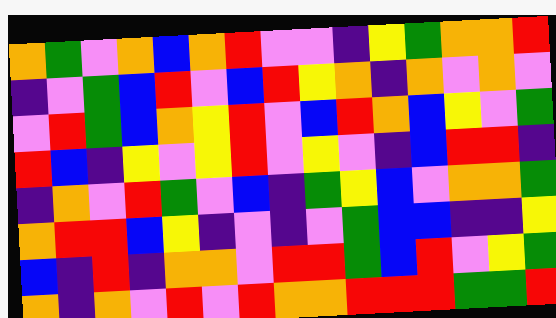[["orange", "green", "violet", "orange", "blue", "orange", "red", "violet", "violet", "indigo", "yellow", "green", "orange", "orange", "red"], ["indigo", "violet", "green", "blue", "red", "violet", "blue", "red", "yellow", "orange", "indigo", "orange", "violet", "orange", "violet"], ["violet", "red", "green", "blue", "orange", "yellow", "red", "violet", "blue", "red", "orange", "blue", "yellow", "violet", "green"], ["red", "blue", "indigo", "yellow", "violet", "yellow", "red", "violet", "yellow", "violet", "indigo", "blue", "red", "red", "indigo"], ["indigo", "orange", "violet", "red", "green", "violet", "blue", "indigo", "green", "yellow", "blue", "violet", "orange", "orange", "green"], ["orange", "red", "red", "blue", "yellow", "indigo", "violet", "indigo", "violet", "green", "blue", "blue", "indigo", "indigo", "yellow"], ["blue", "indigo", "red", "indigo", "orange", "orange", "violet", "red", "red", "green", "blue", "red", "violet", "yellow", "green"], ["orange", "indigo", "orange", "violet", "red", "violet", "red", "orange", "orange", "red", "red", "red", "green", "green", "red"]]